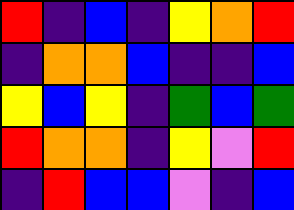[["red", "indigo", "blue", "indigo", "yellow", "orange", "red"], ["indigo", "orange", "orange", "blue", "indigo", "indigo", "blue"], ["yellow", "blue", "yellow", "indigo", "green", "blue", "green"], ["red", "orange", "orange", "indigo", "yellow", "violet", "red"], ["indigo", "red", "blue", "blue", "violet", "indigo", "blue"]]